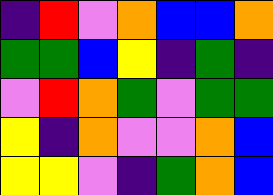[["indigo", "red", "violet", "orange", "blue", "blue", "orange"], ["green", "green", "blue", "yellow", "indigo", "green", "indigo"], ["violet", "red", "orange", "green", "violet", "green", "green"], ["yellow", "indigo", "orange", "violet", "violet", "orange", "blue"], ["yellow", "yellow", "violet", "indigo", "green", "orange", "blue"]]